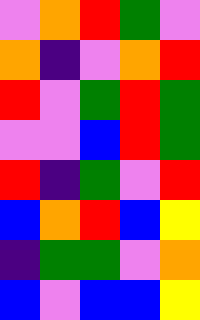[["violet", "orange", "red", "green", "violet"], ["orange", "indigo", "violet", "orange", "red"], ["red", "violet", "green", "red", "green"], ["violet", "violet", "blue", "red", "green"], ["red", "indigo", "green", "violet", "red"], ["blue", "orange", "red", "blue", "yellow"], ["indigo", "green", "green", "violet", "orange"], ["blue", "violet", "blue", "blue", "yellow"]]